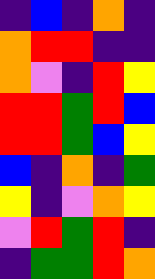[["indigo", "blue", "indigo", "orange", "indigo"], ["orange", "red", "red", "indigo", "indigo"], ["orange", "violet", "indigo", "red", "yellow"], ["red", "red", "green", "red", "blue"], ["red", "red", "green", "blue", "yellow"], ["blue", "indigo", "orange", "indigo", "green"], ["yellow", "indigo", "violet", "orange", "yellow"], ["violet", "red", "green", "red", "indigo"], ["indigo", "green", "green", "red", "orange"]]